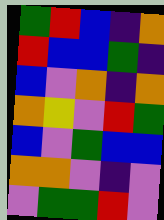[["green", "red", "blue", "indigo", "orange"], ["red", "blue", "blue", "green", "indigo"], ["blue", "violet", "orange", "indigo", "orange"], ["orange", "yellow", "violet", "red", "green"], ["blue", "violet", "green", "blue", "blue"], ["orange", "orange", "violet", "indigo", "violet"], ["violet", "green", "green", "red", "violet"]]